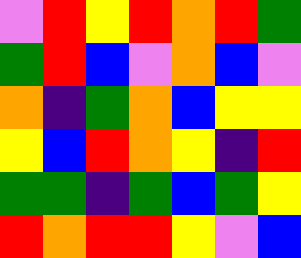[["violet", "red", "yellow", "red", "orange", "red", "green"], ["green", "red", "blue", "violet", "orange", "blue", "violet"], ["orange", "indigo", "green", "orange", "blue", "yellow", "yellow"], ["yellow", "blue", "red", "orange", "yellow", "indigo", "red"], ["green", "green", "indigo", "green", "blue", "green", "yellow"], ["red", "orange", "red", "red", "yellow", "violet", "blue"]]